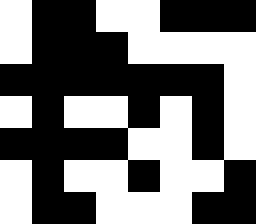[["white", "black", "black", "white", "white", "black", "black", "black"], ["white", "black", "black", "black", "white", "white", "white", "white"], ["black", "black", "black", "black", "black", "black", "black", "white"], ["white", "black", "white", "white", "black", "white", "black", "white"], ["black", "black", "black", "black", "white", "white", "black", "white"], ["white", "black", "white", "white", "black", "white", "white", "black"], ["white", "black", "black", "white", "white", "white", "black", "black"]]